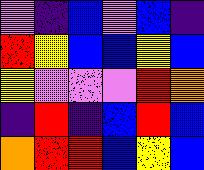[["violet", "indigo", "blue", "violet", "blue", "indigo"], ["red", "yellow", "blue", "blue", "yellow", "blue"], ["yellow", "violet", "violet", "violet", "red", "orange"], ["indigo", "red", "indigo", "blue", "red", "blue"], ["orange", "red", "red", "blue", "yellow", "blue"]]